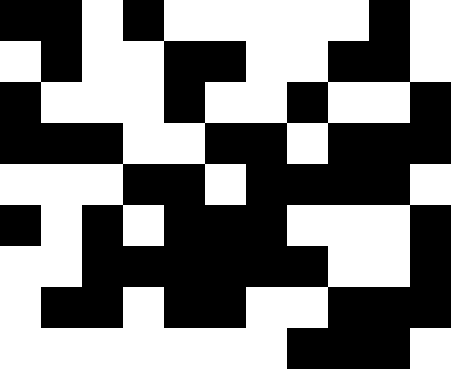[["black", "black", "white", "black", "white", "white", "white", "white", "white", "black", "white"], ["white", "black", "white", "white", "black", "black", "white", "white", "black", "black", "white"], ["black", "white", "white", "white", "black", "white", "white", "black", "white", "white", "black"], ["black", "black", "black", "white", "white", "black", "black", "white", "black", "black", "black"], ["white", "white", "white", "black", "black", "white", "black", "black", "black", "black", "white"], ["black", "white", "black", "white", "black", "black", "black", "white", "white", "white", "black"], ["white", "white", "black", "black", "black", "black", "black", "black", "white", "white", "black"], ["white", "black", "black", "white", "black", "black", "white", "white", "black", "black", "black"], ["white", "white", "white", "white", "white", "white", "white", "black", "black", "black", "white"]]